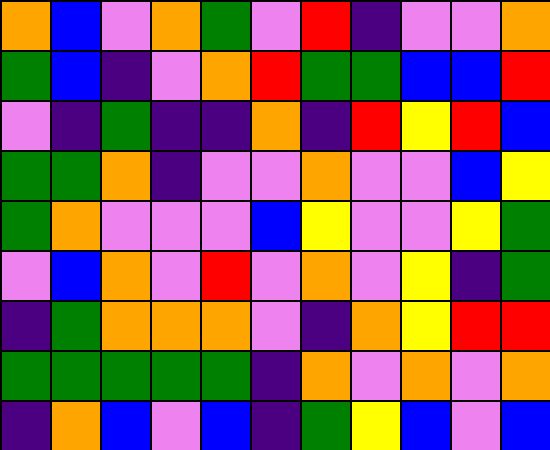[["orange", "blue", "violet", "orange", "green", "violet", "red", "indigo", "violet", "violet", "orange"], ["green", "blue", "indigo", "violet", "orange", "red", "green", "green", "blue", "blue", "red"], ["violet", "indigo", "green", "indigo", "indigo", "orange", "indigo", "red", "yellow", "red", "blue"], ["green", "green", "orange", "indigo", "violet", "violet", "orange", "violet", "violet", "blue", "yellow"], ["green", "orange", "violet", "violet", "violet", "blue", "yellow", "violet", "violet", "yellow", "green"], ["violet", "blue", "orange", "violet", "red", "violet", "orange", "violet", "yellow", "indigo", "green"], ["indigo", "green", "orange", "orange", "orange", "violet", "indigo", "orange", "yellow", "red", "red"], ["green", "green", "green", "green", "green", "indigo", "orange", "violet", "orange", "violet", "orange"], ["indigo", "orange", "blue", "violet", "blue", "indigo", "green", "yellow", "blue", "violet", "blue"]]